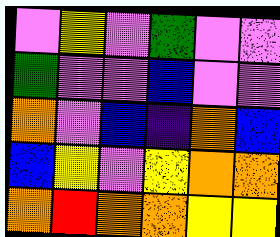[["violet", "yellow", "violet", "green", "violet", "violet"], ["green", "violet", "violet", "blue", "violet", "violet"], ["orange", "violet", "blue", "indigo", "orange", "blue"], ["blue", "yellow", "violet", "yellow", "orange", "orange"], ["orange", "red", "orange", "orange", "yellow", "yellow"]]